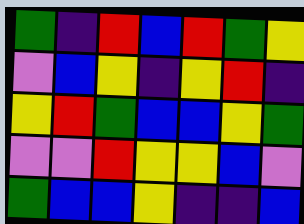[["green", "indigo", "red", "blue", "red", "green", "yellow"], ["violet", "blue", "yellow", "indigo", "yellow", "red", "indigo"], ["yellow", "red", "green", "blue", "blue", "yellow", "green"], ["violet", "violet", "red", "yellow", "yellow", "blue", "violet"], ["green", "blue", "blue", "yellow", "indigo", "indigo", "blue"]]